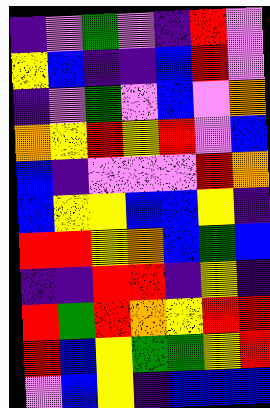[["indigo", "violet", "green", "violet", "indigo", "red", "violet"], ["yellow", "blue", "indigo", "indigo", "blue", "red", "violet"], ["indigo", "violet", "green", "violet", "blue", "violet", "orange"], ["orange", "yellow", "red", "yellow", "red", "violet", "blue"], ["blue", "indigo", "violet", "violet", "violet", "red", "orange"], ["blue", "yellow", "yellow", "blue", "blue", "yellow", "indigo"], ["red", "red", "yellow", "orange", "blue", "green", "blue"], ["indigo", "indigo", "red", "red", "indigo", "yellow", "indigo"], ["red", "green", "red", "orange", "yellow", "red", "red"], ["red", "blue", "yellow", "green", "green", "yellow", "red"], ["violet", "blue", "yellow", "indigo", "blue", "blue", "blue"]]